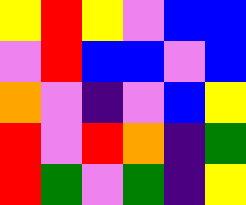[["yellow", "red", "yellow", "violet", "blue", "blue"], ["violet", "red", "blue", "blue", "violet", "blue"], ["orange", "violet", "indigo", "violet", "blue", "yellow"], ["red", "violet", "red", "orange", "indigo", "green"], ["red", "green", "violet", "green", "indigo", "yellow"]]